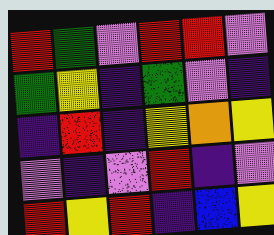[["red", "green", "violet", "red", "red", "violet"], ["green", "yellow", "indigo", "green", "violet", "indigo"], ["indigo", "red", "indigo", "yellow", "orange", "yellow"], ["violet", "indigo", "violet", "red", "indigo", "violet"], ["red", "yellow", "red", "indigo", "blue", "yellow"]]